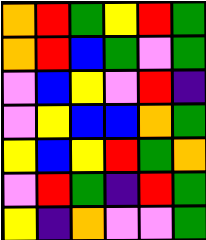[["orange", "red", "green", "yellow", "red", "green"], ["orange", "red", "blue", "green", "violet", "green"], ["violet", "blue", "yellow", "violet", "red", "indigo"], ["violet", "yellow", "blue", "blue", "orange", "green"], ["yellow", "blue", "yellow", "red", "green", "orange"], ["violet", "red", "green", "indigo", "red", "green"], ["yellow", "indigo", "orange", "violet", "violet", "green"]]